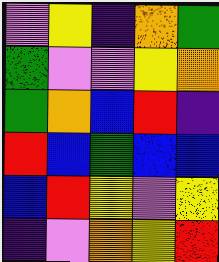[["violet", "yellow", "indigo", "orange", "green"], ["green", "violet", "violet", "yellow", "orange"], ["green", "orange", "blue", "red", "indigo"], ["red", "blue", "green", "blue", "blue"], ["blue", "red", "yellow", "violet", "yellow"], ["indigo", "violet", "orange", "yellow", "red"]]